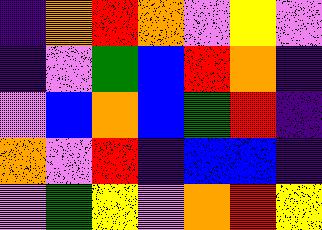[["indigo", "orange", "red", "orange", "violet", "yellow", "violet"], ["indigo", "violet", "green", "blue", "red", "orange", "indigo"], ["violet", "blue", "orange", "blue", "green", "red", "indigo"], ["orange", "violet", "red", "indigo", "blue", "blue", "indigo"], ["violet", "green", "yellow", "violet", "orange", "red", "yellow"]]